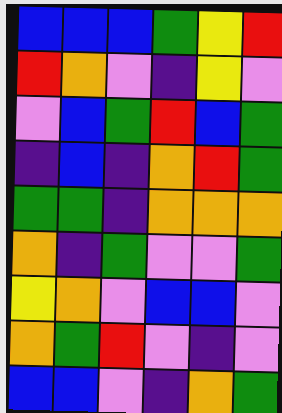[["blue", "blue", "blue", "green", "yellow", "red"], ["red", "orange", "violet", "indigo", "yellow", "violet"], ["violet", "blue", "green", "red", "blue", "green"], ["indigo", "blue", "indigo", "orange", "red", "green"], ["green", "green", "indigo", "orange", "orange", "orange"], ["orange", "indigo", "green", "violet", "violet", "green"], ["yellow", "orange", "violet", "blue", "blue", "violet"], ["orange", "green", "red", "violet", "indigo", "violet"], ["blue", "blue", "violet", "indigo", "orange", "green"]]